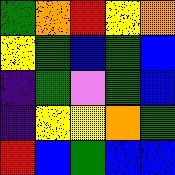[["green", "orange", "red", "yellow", "orange"], ["yellow", "green", "blue", "green", "blue"], ["indigo", "green", "violet", "green", "blue"], ["indigo", "yellow", "yellow", "orange", "green"], ["red", "blue", "green", "blue", "blue"]]